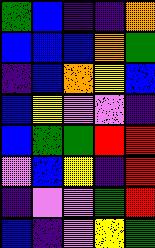[["green", "blue", "indigo", "indigo", "orange"], ["blue", "blue", "blue", "orange", "green"], ["indigo", "blue", "orange", "yellow", "blue"], ["blue", "yellow", "violet", "violet", "indigo"], ["blue", "green", "green", "red", "red"], ["violet", "blue", "yellow", "indigo", "red"], ["indigo", "violet", "violet", "green", "red"], ["blue", "indigo", "violet", "yellow", "green"]]